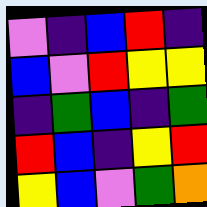[["violet", "indigo", "blue", "red", "indigo"], ["blue", "violet", "red", "yellow", "yellow"], ["indigo", "green", "blue", "indigo", "green"], ["red", "blue", "indigo", "yellow", "red"], ["yellow", "blue", "violet", "green", "orange"]]